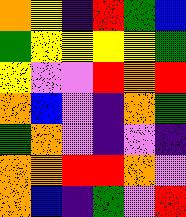[["orange", "yellow", "indigo", "red", "green", "blue"], ["green", "yellow", "yellow", "yellow", "yellow", "green"], ["yellow", "violet", "violet", "red", "orange", "red"], ["orange", "blue", "violet", "indigo", "orange", "green"], ["green", "orange", "violet", "indigo", "violet", "indigo"], ["orange", "orange", "red", "red", "orange", "violet"], ["orange", "blue", "indigo", "green", "violet", "red"]]